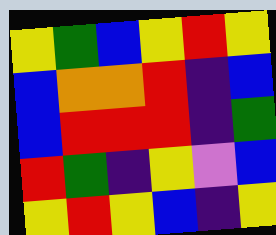[["yellow", "green", "blue", "yellow", "red", "yellow"], ["blue", "orange", "orange", "red", "indigo", "blue"], ["blue", "red", "red", "red", "indigo", "green"], ["red", "green", "indigo", "yellow", "violet", "blue"], ["yellow", "red", "yellow", "blue", "indigo", "yellow"]]